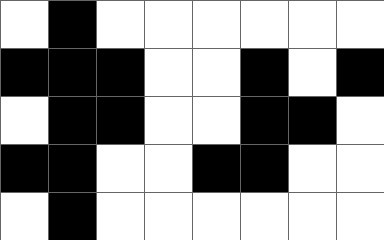[["white", "black", "white", "white", "white", "white", "white", "white"], ["black", "black", "black", "white", "white", "black", "white", "black"], ["white", "black", "black", "white", "white", "black", "black", "white"], ["black", "black", "white", "white", "black", "black", "white", "white"], ["white", "black", "white", "white", "white", "white", "white", "white"]]